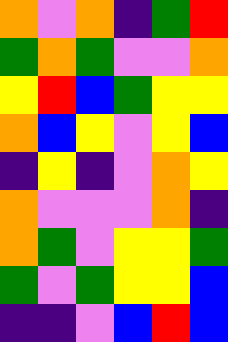[["orange", "violet", "orange", "indigo", "green", "red"], ["green", "orange", "green", "violet", "violet", "orange"], ["yellow", "red", "blue", "green", "yellow", "yellow"], ["orange", "blue", "yellow", "violet", "yellow", "blue"], ["indigo", "yellow", "indigo", "violet", "orange", "yellow"], ["orange", "violet", "violet", "violet", "orange", "indigo"], ["orange", "green", "violet", "yellow", "yellow", "green"], ["green", "violet", "green", "yellow", "yellow", "blue"], ["indigo", "indigo", "violet", "blue", "red", "blue"]]